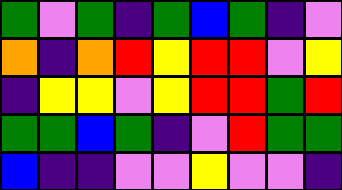[["green", "violet", "green", "indigo", "green", "blue", "green", "indigo", "violet"], ["orange", "indigo", "orange", "red", "yellow", "red", "red", "violet", "yellow"], ["indigo", "yellow", "yellow", "violet", "yellow", "red", "red", "green", "red"], ["green", "green", "blue", "green", "indigo", "violet", "red", "green", "green"], ["blue", "indigo", "indigo", "violet", "violet", "yellow", "violet", "violet", "indigo"]]